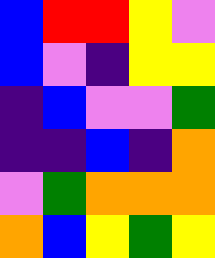[["blue", "red", "red", "yellow", "violet"], ["blue", "violet", "indigo", "yellow", "yellow"], ["indigo", "blue", "violet", "violet", "green"], ["indigo", "indigo", "blue", "indigo", "orange"], ["violet", "green", "orange", "orange", "orange"], ["orange", "blue", "yellow", "green", "yellow"]]